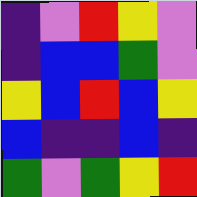[["indigo", "violet", "red", "yellow", "violet"], ["indigo", "blue", "blue", "green", "violet"], ["yellow", "blue", "red", "blue", "yellow"], ["blue", "indigo", "indigo", "blue", "indigo"], ["green", "violet", "green", "yellow", "red"]]